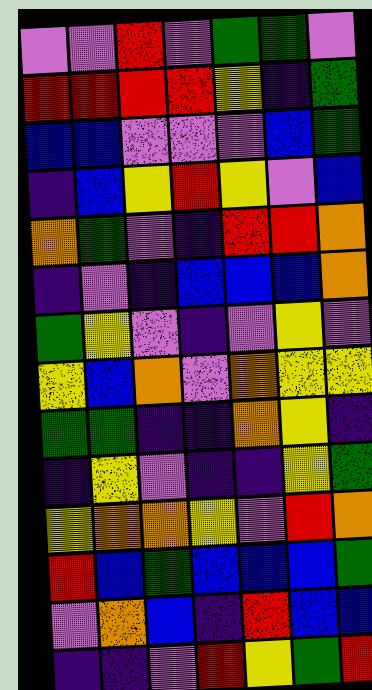[["violet", "violet", "red", "violet", "green", "green", "violet"], ["red", "red", "red", "red", "yellow", "indigo", "green"], ["blue", "blue", "violet", "violet", "violet", "blue", "green"], ["indigo", "blue", "yellow", "red", "yellow", "violet", "blue"], ["orange", "green", "violet", "indigo", "red", "red", "orange"], ["indigo", "violet", "indigo", "blue", "blue", "blue", "orange"], ["green", "yellow", "violet", "indigo", "violet", "yellow", "violet"], ["yellow", "blue", "orange", "violet", "orange", "yellow", "yellow"], ["green", "green", "indigo", "indigo", "orange", "yellow", "indigo"], ["indigo", "yellow", "violet", "indigo", "indigo", "yellow", "green"], ["yellow", "orange", "orange", "yellow", "violet", "red", "orange"], ["red", "blue", "green", "blue", "blue", "blue", "green"], ["violet", "orange", "blue", "indigo", "red", "blue", "blue"], ["indigo", "indigo", "violet", "red", "yellow", "green", "red"]]